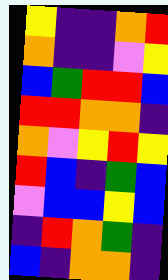[["yellow", "indigo", "indigo", "orange", "red"], ["orange", "indigo", "indigo", "violet", "yellow"], ["blue", "green", "red", "red", "blue"], ["red", "red", "orange", "orange", "indigo"], ["orange", "violet", "yellow", "red", "yellow"], ["red", "blue", "indigo", "green", "blue"], ["violet", "blue", "blue", "yellow", "blue"], ["indigo", "red", "orange", "green", "indigo"], ["blue", "indigo", "orange", "orange", "indigo"]]